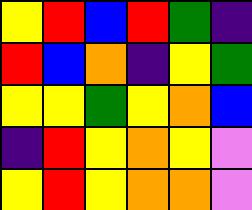[["yellow", "red", "blue", "red", "green", "indigo"], ["red", "blue", "orange", "indigo", "yellow", "green"], ["yellow", "yellow", "green", "yellow", "orange", "blue"], ["indigo", "red", "yellow", "orange", "yellow", "violet"], ["yellow", "red", "yellow", "orange", "orange", "violet"]]